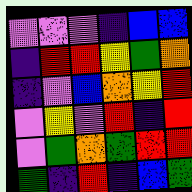[["violet", "violet", "violet", "indigo", "blue", "blue"], ["indigo", "red", "red", "yellow", "green", "orange"], ["indigo", "violet", "blue", "orange", "yellow", "red"], ["violet", "yellow", "violet", "red", "indigo", "red"], ["violet", "green", "orange", "green", "red", "red"], ["green", "indigo", "red", "indigo", "blue", "green"]]